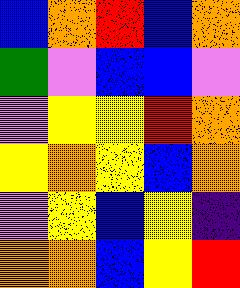[["blue", "orange", "red", "blue", "orange"], ["green", "violet", "blue", "blue", "violet"], ["violet", "yellow", "yellow", "red", "orange"], ["yellow", "orange", "yellow", "blue", "orange"], ["violet", "yellow", "blue", "yellow", "indigo"], ["orange", "orange", "blue", "yellow", "red"]]